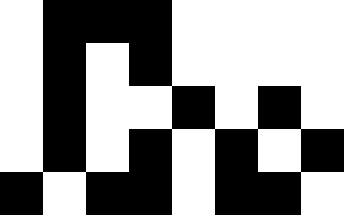[["white", "black", "black", "black", "white", "white", "white", "white"], ["white", "black", "white", "black", "white", "white", "white", "white"], ["white", "black", "white", "white", "black", "white", "black", "white"], ["white", "black", "white", "black", "white", "black", "white", "black"], ["black", "white", "black", "black", "white", "black", "black", "white"]]